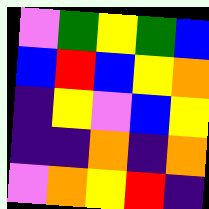[["violet", "green", "yellow", "green", "blue"], ["blue", "red", "blue", "yellow", "orange"], ["indigo", "yellow", "violet", "blue", "yellow"], ["indigo", "indigo", "orange", "indigo", "orange"], ["violet", "orange", "yellow", "red", "indigo"]]